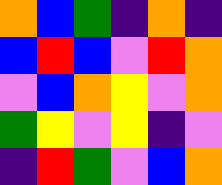[["orange", "blue", "green", "indigo", "orange", "indigo"], ["blue", "red", "blue", "violet", "red", "orange"], ["violet", "blue", "orange", "yellow", "violet", "orange"], ["green", "yellow", "violet", "yellow", "indigo", "violet"], ["indigo", "red", "green", "violet", "blue", "orange"]]